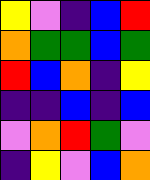[["yellow", "violet", "indigo", "blue", "red"], ["orange", "green", "green", "blue", "green"], ["red", "blue", "orange", "indigo", "yellow"], ["indigo", "indigo", "blue", "indigo", "blue"], ["violet", "orange", "red", "green", "violet"], ["indigo", "yellow", "violet", "blue", "orange"]]